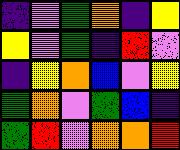[["indigo", "violet", "green", "orange", "indigo", "yellow"], ["yellow", "violet", "green", "indigo", "red", "violet"], ["indigo", "yellow", "orange", "blue", "violet", "yellow"], ["green", "orange", "violet", "green", "blue", "indigo"], ["green", "red", "violet", "orange", "orange", "red"]]